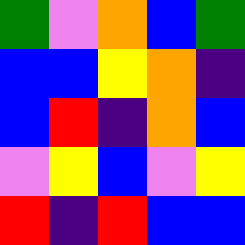[["green", "violet", "orange", "blue", "green"], ["blue", "blue", "yellow", "orange", "indigo"], ["blue", "red", "indigo", "orange", "blue"], ["violet", "yellow", "blue", "violet", "yellow"], ["red", "indigo", "red", "blue", "blue"]]